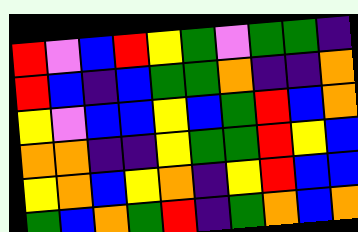[["red", "violet", "blue", "red", "yellow", "green", "violet", "green", "green", "indigo"], ["red", "blue", "indigo", "blue", "green", "green", "orange", "indigo", "indigo", "orange"], ["yellow", "violet", "blue", "blue", "yellow", "blue", "green", "red", "blue", "orange"], ["orange", "orange", "indigo", "indigo", "yellow", "green", "green", "red", "yellow", "blue"], ["yellow", "orange", "blue", "yellow", "orange", "indigo", "yellow", "red", "blue", "blue"], ["green", "blue", "orange", "green", "red", "indigo", "green", "orange", "blue", "orange"]]